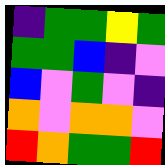[["indigo", "green", "green", "yellow", "green"], ["green", "green", "blue", "indigo", "violet"], ["blue", "violet", "green", "violet", "indigo"], ["orange", "violet", "orange", "orange", "violet"], ["red", "orange", "green", "green", "red"]]